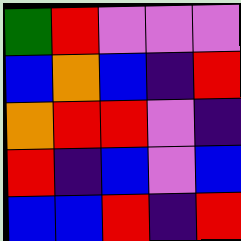[["green", "red", "violet", "violet", "violet"], ["blue", "orange", "blue", "indigo", "red"], ["orange", "red", "red", "violet", "indigo"], ["red", "indigo", "blue", "violet", "blue"], ["blue", "blue", "red", "indigo", "red"]]